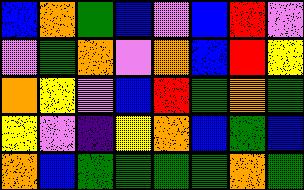[["blue", "orange", "green", "blue", "violet", "blue", "red", "violet"], ["violet", "green", "orange", "violet", "orange", "blue", "red", "yellow"], ["orange", "yellow", "violet", "blue", "red", "green", "orange", "green"], ["yellow", "violet", "indigo", "yellow", "orange", "blue", "green", "blue"], ["orange", "blue", "green", "green", "green", "green", "orange", "green"]]